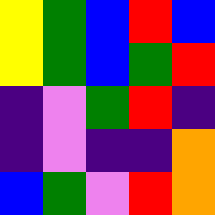[["yellow", "green", "blue", "red", "blue"], ["yellow", "green", "blue", "green", "red"], ["indigo", "violet", "green", "red", "indigo"], ["indigo", "violet", "indigo", "indigo", "orange"], ["blue", "green", "violet", "red", "orange"]]